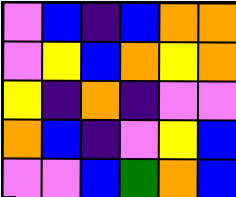[["violet", "blue", "indigo", "blue", "orange", "orange"], ["violet", "yellow", "blue", "orange", "yellow", "orange"], ["yellow", "indigo", "orange", "indigo", "violet", "violet"], ["orange", "blue", "indigo", "violet", "yellow", "blue"], ["violet", "violet", "blue", "green", "orange", "blue"]]